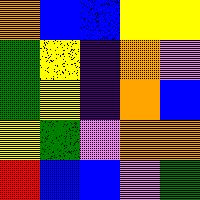[["orange", "blue", "blue", "yellow", "yellow"], ["green", "yellow", "indigo", "orange", "violet"], ["green", "yellow", "indigo", "orange", "blue"], ["yellow", "green", "violet", "orange", "orange"], ["red", "blue", "blue", "violet", "green"]]